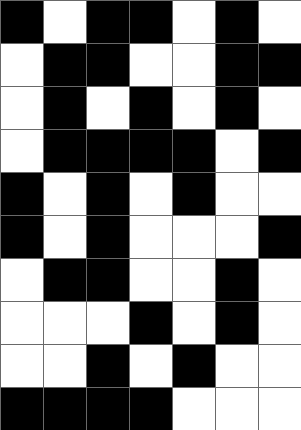[["black", "white", "black", "black", "white", "black", "white"], ["white", "black", "black", "white", "white", "black", "black"], ["white", "black", "white", "black", "white", "black", "white"], ["white", "black", "black", "black", "black", "white", "black"], ["black", "white", "black", "white", "black", "white", "white"], ["black", "white", "black", "white", "white", "white", "black"], ["white", "black", "black", "white", "white", "black", "white"], ["white", "white", "white", "black", "white", "black", "white"], ["white", "white", "black", "white", "black", "white", "white"], ["black", "black", "black", "black", "white", "white", "white"]]